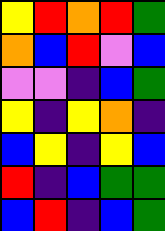[["yellow", "red", "orange", "red", "green"], ["orange", "blue", "red", "violet", "blue"], ["violet", "violet", "indigo", "blue", "green"], ["yellow", "indigo", "yellow", "orange", "indigo"], ["blue", "yellow", "indigo", "yellow", "blue"], ["red", "indigo", "blue", "green", "green"], ["blue", "red", "indigo", "blue", "green"]]